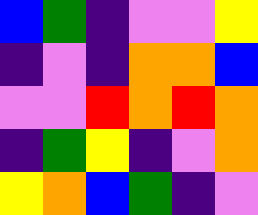[["blue", "green", "indigo", "violet", "violet", "yellow"], ["indigo", "violet", "indigo", "orange", "orange", "blue"], ["violet", "violet", "red", "orange", "red", "orange"], ["indigo", "green", "yellow", "indigo", "violet", "orange"], ["yellow", "orange", "blue", "green", "indigo", "violet"]]